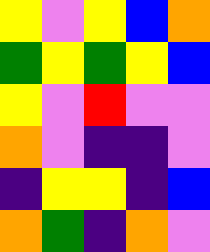[["yellow", "violet", "yellow", "blue", "orange"], ["green", "yellow", "green", "yellow", "blue"], ["yellow", "violet", "red", "violet", "violet"], ["orange", "violet", "indigo", "indigo", "violet"], ["indigo", "yellow", "yellow", "indigo", "blue"], ["orange", "green", "indigo", "orange", "violet"]]